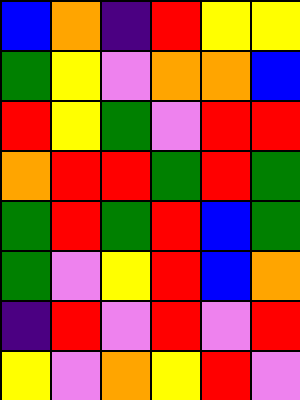[["blue", "orange", "indigo", "red", "yellow", "yellow"], ["green", "yellow", "violet", "orange", "orange", "blue"], ["red", "yellow", "green", "violet", "red", "red"], ["orange", "red", "red", "green", "red", "green"], ["green", "red", "green", "red", "blue", "green"], ["green", "violet", "yellow", "red", "blue", "orange"], ["indigo", "red", "violet", "red", "violet", "red"], ["yellow", "violet", "orange", "yellow", "red", "violet"]]